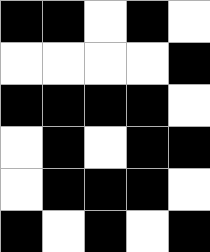[["black", "black", "white", "black", "white"], ["white", "white", "white", "white", "black"], ["black", "black", "black", "black", "white"], ["white", "black", "white", "black", "black"], ["white", "black", "black", "black", "white"], ["black", "white", "black", "white", "black"]]